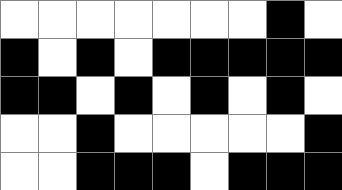[["white", "white", "white", "white", "white", "white", "white", "black", "white"], ["black", "white", "black", "white", "black", "black", "black", "black", "black"], ["black", "black", "white", "black", "white", "black", "white", "black", "white"], ["white", "white", "black", "white", "white", "white", "white", "white", "black"], ["white", "white", "black", "black", "black", "white", "black", "black", "black"]]